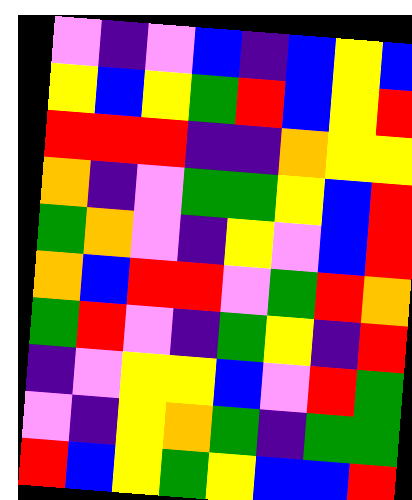[["violet", "indigo", "violet", "blue", "indigo", "blue", "yellow", "blue"], ["yellow", "blue", "yellow", "green", "red", "blue", "yellow", "red"], ["red", "red", "red", "indigo", "indigo", "orange", "yellow", "yellow"], ["orange", "indigo", "violet", "green", "green", "yellow", "blue", "red"], ["green", "orange", "violet", "indigo", "yellow", "violet", "blue", "red"], ["orange", "blue", "red", "red", "violet", "green", "red", "orange"], ["green", "red", "violet", "indigo", "green", "yellow", "indigo", "red"], ["indigo", "violet", "yellow", "yellow", "blue", "violet", "red", "green"], ["violet", "indigo", "yellow", "orange", "green", "indigo", "green", "green"], ["red", "blue", "yellow", "green", "yellow", "blue", "blue", "red"]]